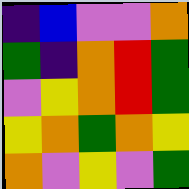[["indigo", "blue", "violet", "violet", "orange"], ["green", "indigo", "orange", "red", "green"], ["violet", "yellow", "orange", "red", "green"], ["yellow", "orange", "green", "orange", "yellow"], ["orange", "violet", "yellow", "violet", "green"]]